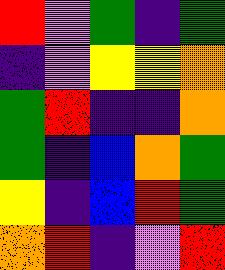[["red", "violet", "green", "indigo", "green"], ["indigo", "violet", "yellow", "yellow", "orange"], ["green", "red", "indigo", "indigo", "orange"], ["green", "indigo", "blue", "orange", "green"], ["yellow", "indigo", "blue", "red", "green"], ["orange", "red", "indigo", "violet", "red"]]